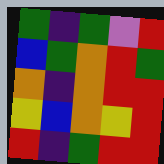[["green", "indigo", "green", "violet", "red"], ["blue", "green", "orange", "red", "green"], ["orange", "indigo", "orange", "red", "red"], ["yellow", "blue", "orange", "yellow", "red"], ["red", "indigo", "green", "red", "red"]]